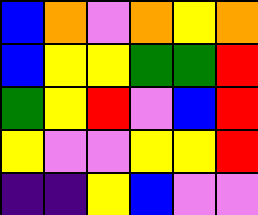[["blue", "orange", "violet", "orange", "yellow", "orange"], ["blue", "yellow", "yellow", "green", "green", "red"], ["green", "yellow", "red", "violet", "blue", "red"], ["yellow", "violet", "violet", "yellow", "yellow", "red"], ["indigo", "indigo", "yellow", "blue", "violet", "violet"]]